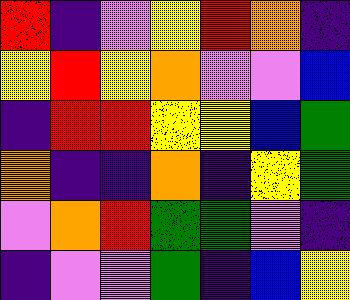[["red", "indigo", "violet", "yellow", "red", "orange", "indigo"], ["yellow", "red", "yellow", "orange", "violet", "violet", "blue"], ["indigo", "red", "red", "yellow", "yellow", "blue", "green"], ["orange", "indigo", "indigo", "orange", "indigo", "yellow", "green"], ["violet", "orange", "red", "green", "green", "violet", "indigo"], ["indigo", "violet", "violet", "green", "indigo", "blue", "yellow"]]